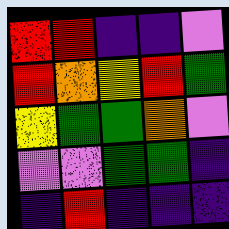[["red", "red", "indigo", "indigo", "violet"], ["red", "orange", "yellow", "red", "green"], ["yellow", "green", "green", "orange", "violet"], ["violet", "violet", "green", "green", "indigo"], ["indigo", "red", "indigo", "indigo", "indigo"]]